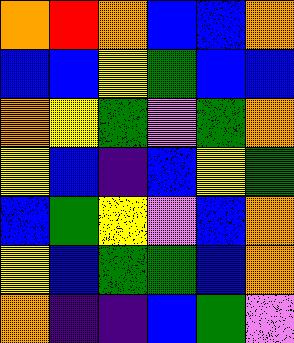[["orange", "red", "orange", "blue", "blue", "orange"], ["blue", "blue", "yellow", "green", "blue", "blue"], ["orange", "yellow", "green", "violet", "green", "orange"], ["yellow", "blue", "indigo", "blue", "yellow", "green"], ["blue", "green", "yellow", "violet", "blue", "orange"], ["yellow", "blue", "green", "green", "blue", "orange"], ["orange", "indigo", "indigo", "blue", "green", "violet"]]